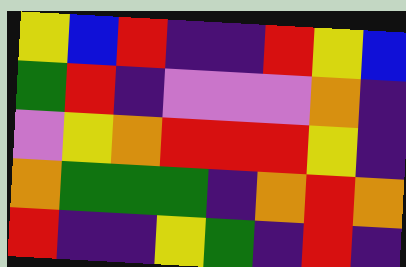[["yellow", "blue", "red", "indigo", "indigo", "red", "yellow", "blue"], ["green", "red", "indigo", "violet", "violet", "violet", "orange", "indigo"], ["violet", "yellow", "orange", "red", "red", "red", "yellow", "indigo"], ["orange", "green", "green", "green", "indigo", "orange", "red", "orange"], ["red", "indigo", "indigo", "yellow", "green", "indigo", "red", "indigo"]]